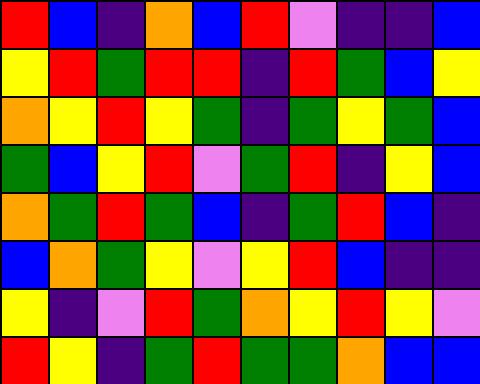[["red", "blue", "indigo", "orange", "blue", "red", "violet", "indigo", "indigo", "blue"], ["yellow", "red", "green", "red", "red", "indigo", "red", "green", "blue", "yellow"], ["orange", "yellow", "red", "yellow", "green", "indigo", "green", "yellow", "green", "blue"], ["green", "blue", "yellow", "red", "violet", "green", "red", "indigo", "yellow", "blue"], ["orange", "green", "red", "green", "blue", "indigo", "green", "red", "blue", "indigo"], ["blue", "orange", "green", "yellow", "violet", "yellow", "red", "blue", "indigo", "indigo"], ["yellow", "indigo", "violet", "red", "green", "orange", "yellow", "red", "yellow", "violet"], ["red", "yellow", "indigo", "green", "red", "green", "green", "orange", "blue", "blue"]]